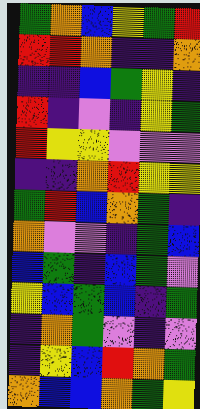[["green", "orange", "blue", "yellow", "green", "red"], ["red", "red", "orange", "indigo", "indigo", "orange"], ["indigo", "indigo", "blue", "green", "yellow", "indigo"], ["red", "indigo", "violet", "indigo", "yellow", "green"], ["red", "yellow", "yellow", "violet", "violet", "violet"], ["indigo", "indigo", "orange", "red", "yellow", "yellow"], ["green", "red", "blue", "orange", "green", "indigo"], ["orange", "violet", "violet", "indigo", "green", "blue"], ["blue", "green", "indigo", "blue", "green", "violet"], ["yellow", "blue", "green", "blue", "indigo", "green"], ["indigo", "orange", "green", "violet", "indigo", "violet"], ["indigo", "yellow", "blue", "red", "orange", "green"], ["orange", "blue", "blue", "orange", "green", "yellow"]]